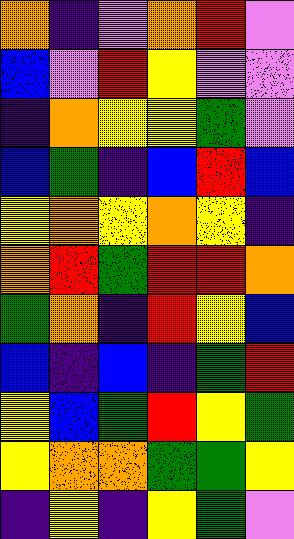[["orange", "indigo", "violet", "orange", "red", "violet"], ["blue", "violet", "red", "yellow", "violet", "violet"], ["indigo", "orange", "yellow", "yellow", "green", "violet"], ["blue", "green", "indigo", "blue", "red", "blue"], ["yellow", "orange", "yellow", "orange", "yellow", "indigo"], ["orange", "red", "green", "red", "red", "orange"], ["green", "orange", "indigo", "red", "yellow", "blue"], ["blue", "indigo", "blue", "indigo", "green", "red"], ["yellow", "blue", "green", "red", "yellow", "green"], ["yellow", "orange", "orange", "green", "green", "yellow"], ["indigo", "yellow", "indigo", "yellow", "green", "violet"]]